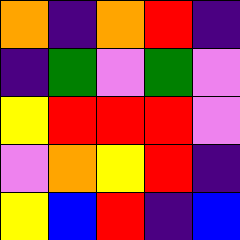[["orange", "indigo", "orange", "red", "indigo"], ["indigo", "green", "violet", "green", "violet"], ["yellow", "red", "red", "red", "violet"], ["violet", "orange", "yellow", "red", "indigo"], ["yellow", "blue", "red", "indigo", "blue"]]